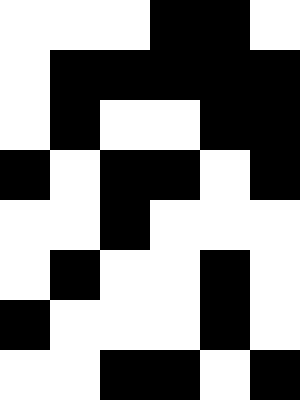[["white", "white", "white", "black", "black", "white"], ["white", "black", "black", "black", "black", "black"], ["white", "black", "white", "white", "black", "black"], ["black", "white", "black", "black", "white", "black"], ["white", "white", "black", "white", "white", "white"], ["white", "black", "white", "white", "black", "white"], ["black", "white", "white", "white", "black", "white"], ["white", "white", "black", "black", "white", "black"]]